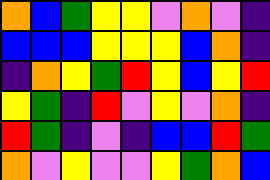[["orange", "blue", "green", "yellow", "yellow", "violet", "orange", "violet", "indigo"], ["blue", "blue", "blue", "yellow", "yellow", "yellow", "blue", "orange", "indigo"], ["indigo", "orange", "yellow", "green", "red", "yellow", "blue", "yellow", "red"], ["yellow", "green", "indigo", "red", "violet", "yellow", "violet", "orange", "indigo"], ["red", "green", "indigo", "violet", "indigo", "blue", "blue", "red", "green"], ["orange", "violet", "yellow", "violet", "violet", "yellow", "green", "orange", "blue"]]